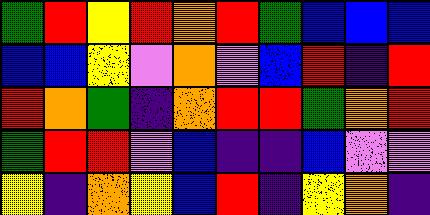[["green", "red", "yellow", "red", "orange", "red", "green", "blue", "blue", "blue"], ["blue", "blue", "yellow", "violet", "orange", "violet", "blue", "red", "indigo", "red"], ["red", "orange", "green", "indigo", "orange", "red", "red", "green", "orange", "red"], ["green", "red", "red", "violet", "blue", "indigo", "indigo", "blue", "violet", "violet"], ["yellow", "indigo", "orange", "yellow", "blue", "red", "indigo", "yellow", "orange", "indigo"]]